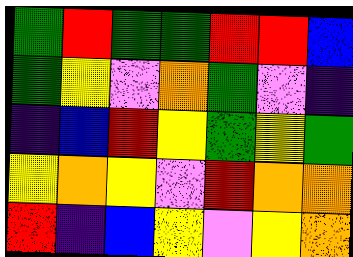[["green", "red", "green", "green", "red", "red", "blue"], ["green", "yellow", "violet", "orange", "green", "violet", "indigo"], ["indigo", "blue", "red", "yellow", "green", "yellow", "green"], ["yellow", "orange", "yellow", "violet", "red", "orange", "orange"], ["red", "indigo", "blue", "yellow", "violet", "yellow", "orange"]]